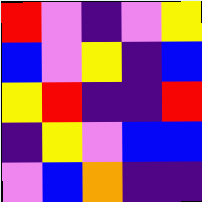[["red", "violet", "indigo", "violet", "yellow"], ["blue", "violet", "yellow", "indigo", "blue"], ["yellow", "red", "indigo", "indigo", "red"], ["indigo", "yellow", "violet", "blue", "blue"], ["violet", "blue", "orange", "indigo", "indigo"]]